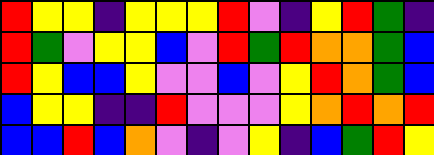[["red", "yellow", "yellow", "indigo", "yellow", "yellow", "yellow", "red", "violet", "indigo", "yellow", "red", "green", "indigo"], ["red", "green", "violet", "yellow", "yellow", "blue", "violet", "red", "green", "red", "orange", "orange", "green", "blue"], ["red", "yellow", "blue", "blue", "yellow", "violet", "violet", "blue", "violet", "yellow", "red", "orange", "green", "blue"], ["blue", "yellow", "yellow", "indigo", "indigo", "red", "violet", "violet", "violet", "yellow", "orange", "red", "orange", "red"], ["blue", "blue", "red", "blue", "orange", "violet", "indigo", "violet", "yellow", "indigo", "blue", "green", "red", "yellow"]]